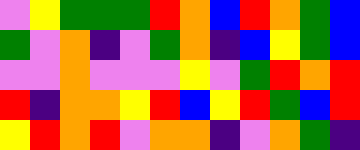[["violet", "yellow", "green", "green", "green", "red", "orange", "blue", "red", "orange", "green", "blue"], ["green", "violet", "orange", "indigo", "violet", "green", "orange", "indigo", "blue", "yellow", "green", "blue"], ["violet", "violet", "orange", "violet", "violet", "violet", "yellow", "violet", "green", "red", "orange", "red"], ["red", "indigo", "orange", "orange", "yellow", "red", "blue", "yellow", "red", "green", "blue", "red"], ["yellow", "red", "orange", "red", "violet", "orange", "orange", "indigo", "violet", "orange", "green", "indigo"]]